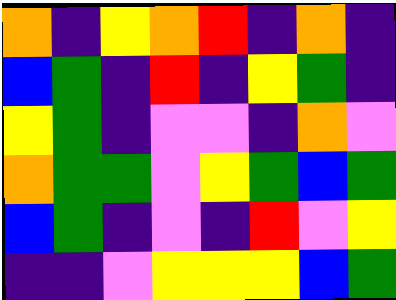[["orange", "indigo", "yellow", "orange", "red", "indigo", "orange", "indigo"], ["blue", "green", "indigo", "red", "indigo", "yellow", "green", "indigo"], ["yellow", "green", "indigo", "violet", "violet", "indigo", "orange", "violet"], ["orange", "green", "green", "violet", "yellow", "green", "blue", "green"], ["blue", "green", "indigo", "violet", "indigo", "red", "violet", "yellow"], ["indigo", "indigo", "violet", "yellow", "yellow", "yellow", "blue", "green"]]